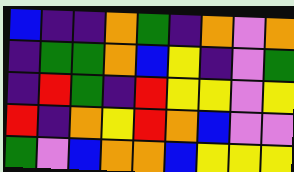[["blue", "indigo", "indigo", "orange", "green", "indigo", "orange", "violet", "orange"], ["indigo", "green", "green", "orange", "blue", "yellow", "indigo", "violet", "green"], ["indigo", "red", "green", "indigo", "red", "yellow", "yellow", "violet", "yellow"], ["red", "indigo", "orange", "yellow", "red", "orange", "blue", "violet", "violet"], ["green", "violet", "blue", "orange", "orange", "blue", "yellow", "yellow", "yellow"]]